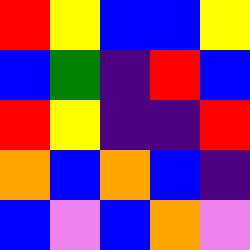[["red", "yellow", "blue", "blue", "yellow"], ["blue", "green", "indigo", "red", "blue"], ["red", "yellow", "indigo", "indigo", "red"], ["orange", "blue", "orange", "blue", "indigo"], ["blue", "violet", "blue", "orange", "violet"]]